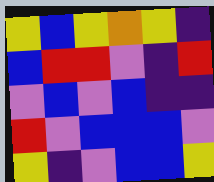[["yellow", "blue", "yellow", "orange", "yellow", "indigo"], ["blue", "red", "red", "violet", "indigo", "red"], ["violet", "blue", "violet", "blue", "indigo", "indigo"], ["red", "violet", "blue", "blue", "blue", "violet"], ["yellow", "indigo", "violet", "blue", "blue", "yellow"]]